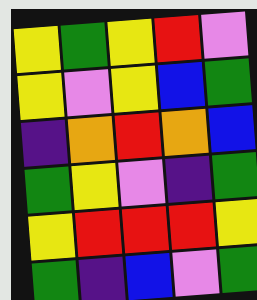[["yellow", "green", "yellow", "red", "violet"], ["yellow", "violet", "yellow", "blue", "green"], ["indigo", "orange", "red", "orange", "blue"], ["green", "yellow", "violet", "indigo", "green"], ["yellow", "red", "red", "red", "yellow"], ["green", "indigo", "blue", "violet", "green"]]